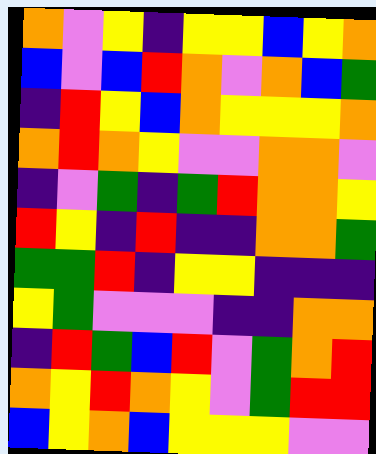[["orange", "violet", "yellow", "indigo", "yellow", "yellow", "blue", "yellow", "orange"], ["blue", "violet", "blue", "red", "orange", "violet", "orange", "blue", "green"], ["indigo", "red", "yellow", "blue", "orange", "yellow", "yellow", "yellow", "orange"], ["orange", "red", "orange", "yellow", "violet", "violet", "orange", "orange", "violet"], ["indigo", "violet", "green", "indigo", "green", "red", "orange", "orange", "yellow"], ["red", "yellow", "indigo", "red", "indigo", "indigo", "orange", "orange", "green"], ["green", "green", "red", "indigo", "yellow", "yellow", "indigo", "indigo", "indigo"], ["yellow", "green", "violet", "violet", "violet", "indigo", "indigo", "orange", "orange"], ["indigo", "red", "green", "blue", "red", "violet", "green", "orange", "red"], ["orange", "yellow", "red", "orange", "yellow", "violet", "green", "red", "red"], ["blue", "yellow", "orange", "blue", "yellow", "yellow", "yellow", "violet", "violet"]]